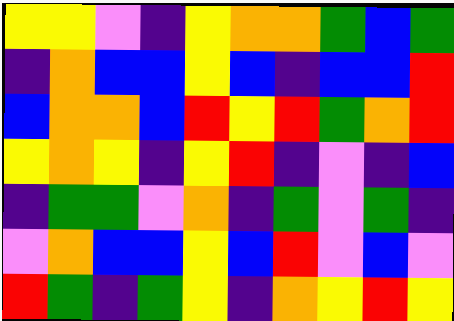[["yellow", "yellow", "violet", "indigo", "yellow", "orange", "orange", "green", "blue", "green"], ["indigo", "orange", "blue", "blue", "yellow", "blue", "indigo", "blue", "blue", "red"], ["blue", "orange", "orange", "blue", "red", "yellow", "red", "green", "orange", "red"], ["yellow", "orange", "yellow", "indigo", "yellow", "red", "indigo", "violet", "indigo", "blue"], ["indigo", "green", "green", "violet", "orange", "indigo", "green", "violet", "green", "indigo"], ["violet", "orange", "blue", "blue", "yellow", "blue", "red", "violet", "blue", "violet"], ["red", "green", "indigo", "green", "yellow", "indigo", "orange", "yellow", "red", "yellow"]]